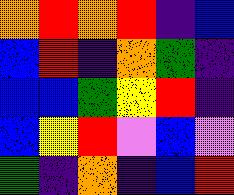[["orange", "red", "orange", "red", "indigo", "blue"], ["blue", "red", "indigo", "orange", "green", "indigo"], ["blue", "blue", "green", "yellow", "red", "indigo"], ["blue", "yellow", "red", "violet", "blue", "violet"], ["green", "indigo", "orange", "indigo", "blue", "red"]]